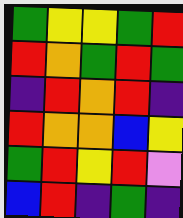[["green", "yellow", "yellow", "green", "red"], ["red", "orange", "green", "red", "green"], ["indigo", "red", "orange", "red", "indigo"], ["red", "orange", "orange", "blue", "yellow"], ["green", "red", "yellow", "red", "violet"], ["blue", "red", "indigo", "green", "indigo"]]